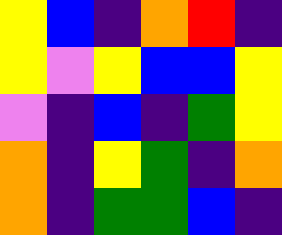[["yellow", "blue", "indigo", "orange", "red", "indigo"], ["yellow", "violet", "yellow", "blue", "blue", "yellow"], ["violet", "indigo", "blue", "indigo", "green", "yellow"], ["orange", "indigo", "yellow", "green", "indigo", "orange"], ["orange", "indigo", "green", "green", "blue", "indigo"]]